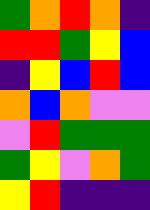[["green", "orange", "red", "orange", "indigo"], ["red", "red", "green", "yellow", "blue"], ["indigo", "yellow", "blue", "red", "blue"], ["orange", "blue", "orange", "violet", "violet"], ["violet", "red", "green", "green", "green"], ["green", "yellow", "violet", "orange", "green"], ["yellow", "red", "indigo", "indigo", "indigo"]]